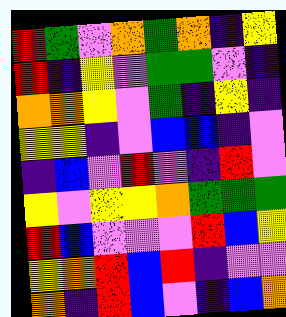[["red", "green", "violet", "orange", "green", "orange", "indigo", "yellow"], ["red", "indigo", "yellow", "violet", "green", "green", "violet", "indigo"], ["orange", "orange", "yellow", "violet", "green", "indigo", "yellow", "indigo"], ["yellow", "yellow", "indigo", "violet", "blue", "blue", "indigo", "violet"], ["indigo", "blue", "violet", "red", "violet", "indigo", "red", "violet"], ["yellow", "violet", "yellow", "yellow", "orange", "green", "green", "green"], ["red", "blue", "violet", "violet", "violet", "red", "blue", "yellow"], ["yellow", "orange", "red", "blue", "red", "indigo", "violet", "violet"], ["orange", "indigo", "red", "blue", "violet", "indigo", "blue", "orange"]]